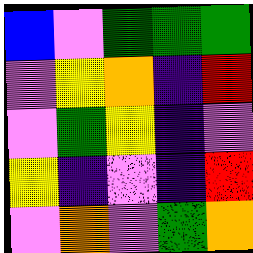[["blue", "violet", "green", "green", "green"], ["violet", "yellow", "orange", "indigo", "red"], ["violet", "green", "yellow", "indigo", "violet"], ["yellow", "indigo", "violet", "indigo", "red"], ["violet", "orange", "violet", "green", "orange"]]